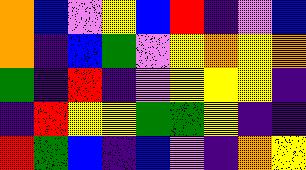[["orange", "blue", "violet", "yellow", "blue", "red", "indigo", "violet", "blue"], ["orange", "indigo", "blue", "green", "violet", "yellow", "orange", "yellow", "orange"], ["green", "indigo", "red", "indigo", "violet", "yellow", "yellow", "yellow", "indigo"], ["indigo", "red", "yellow", "yellow", "green", "green", "yellow", "indigo", "indigo"], ["red", "green", "blue", "indigo", "blue", "violet", "indigo", "orange", "yellow"]]